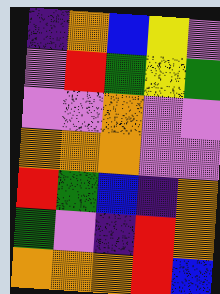[["indigo", "orange", "blue", "yellow", "violet"], ["violet", "red", "green", "yellow", "green"], ["violet", "violet", "orange", "violet", "violet"], ["orange", "orange", "orange", "violet", "violet"], ["red", "green", "blue", "indigo", "orange"], ["green", "violet", "indigo", "red", "orange"], ["orange", "orange", "orange", "red", "blue"]]